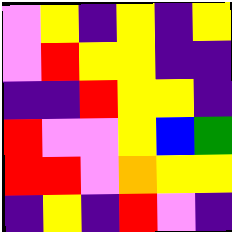[["violet", "yellow", "indigo", "yellow", "indigo", "yellow"], ["violet", "red", "yellow", "yellow", "indigo", "indigo"], ["indigo", "indigo", "red", "yellow", "yellow", "indigo"], ["red", "violet", "violet", "yellow", "blue", "green"], ["red", "red", "violet", "orange", "yellow", "yellow"], ["indigo", "yellow", "indigo", "red", "violet", "indigo"]]